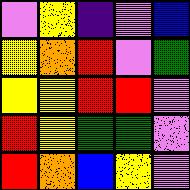[["violet", "yellow", "indigo", "violet", "blue"], ["yellow", "orange", "red", "violet", "green"], ["yellow", "yellow", "red", "red", "violet"], ["red", "yellow", "green", "green", "violet"], ["red", "orange", "blue", "yellow", "violet"]]